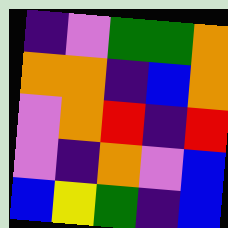[["indigo", "violet", "green", "green", "orange"], ["orange", "orange", "indigo", "blue", "orange"], ["violet", "orange", "red", "indigo", "red"], ["violet", "indigo", "orange", "violet", "blue"], ["blue", "yellow", "green", "indigo", "blue"]]